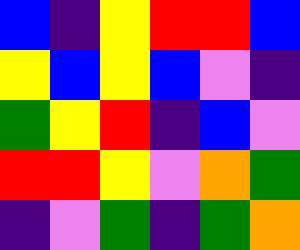[["blue", "indigo", "yellow", "red", "red", "blue"], ["yellow", "blue", "yellow", "blue", "violet", "indigo"], ["green", "yellow", "red", "indigo", "blue", "violet"], ["red", "red", "yellow", "violet", "orange", "green"], ["indigo", "violet", "green", "indigo", "green", "orange"]]